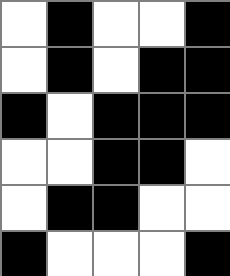[["white", "black", "white", "white", "black"], ["white", "black", "white", "black", "black"], ["black", "white", "black", "black", "black"], ["white", "white", "black", "black", "white"], ["white", "black", "black", "white", "white"], ["black", "white", "white", "white", "black"]]